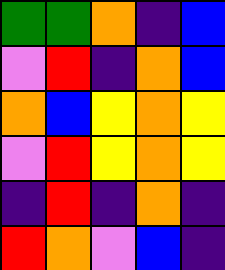[["green", "green", "orange", "indigo", "blue"], ["violet", "red", "indigo", "orange", "blue"], ["orange", "blue", "yellow", "orange", "yellow"], ["violet", "red", "yellow", "orange", "yellow"], ["indigo", "red", "indigo", "orange", "indigo"], ["red", "orange", "violet", "blue", "indigo"]]